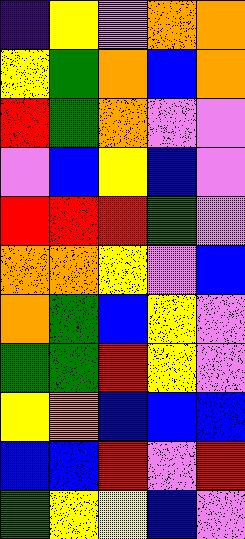[["indigo", "yellow", "violet", "orange", "orange"], ["yellow", "green", "orange", "blue", "orange"], ["red", "green", "orange", "violet", "violet"], ["violet", "blue", "yellow", "blue", "violet"], ["red", "red", "red", "green", "violet"], ["orange", "orange", "yellow", "violet", "blue"], ["orange", "green", "blue", "yellow", "violet"], ["green", "green", "red", "yellow", "violet"], ["yellow", "orange", "blue", "blue", "blue"], ["blue", "blue", "red", "violet", "red"], ["green", "yellow", "yellow", "blue", "violet"]]